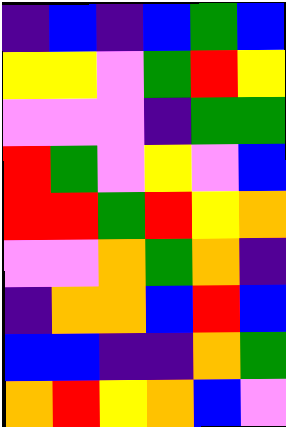[["indigo", "blue", "indigo", "blue", "green", "blue"], ["yellow", "yellow", "violet", "green", "red", "yellow"], ["violet", "violet", "violet", "indigo", "green", "green"], ["red", "green", "violet", "yellow", "violet", "blue"], ["red", "red", "green", "red", "yellow", "orange"], ["violet", "violet", "orange", "green", "orange", "indigo"], ["indigo", "orange", "orange", "blue", "red", "blue"], ["blue", "blue", "indigo", "indigo", "orange", "green"], ["orange", "red", "yellow", "orange", "blue", "violet"]]